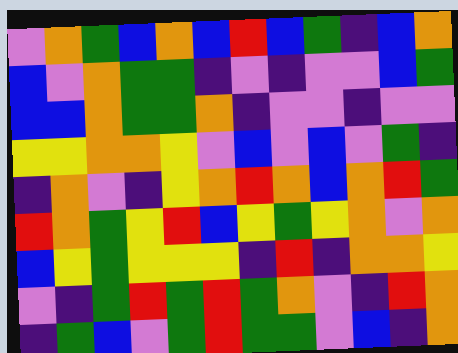[["violet", "orange", "green", "blue", "orange", "blue", "red", "blue", "green", "indigo", "blue", "orange"], ["blue", "violet", "orange", "green", "green", "indigo", "violet", "indigo", "violet", "violet", "blue", "green"], ["blue", "blue", "orange", "green", "green", "orange", "indigo", "violet", "violet", "indigo", "violet", "violet"], ["yellow", "yellow", "orange", "orange", "yellow", "violet", "blue", "violet", "blue", "violet", "green", "indigo"], ["indigo", "orange", "violet", "indigo", "yellow", "orange", "red", "orange", "blue", "orange", "red", "green"], ["red", "orange", "green", "yellow", "red", "blue", "yellow", "green", "yellow", "orange", "violet", "orange"], ["blue", "yellow", "green", "yellow", "yellow", "yellow", "indigo", "red", "indigo", "orange", "orange", "yellow"], ["violet", "indigo", "green", "red", "green", "red", "green", "orange", "violet", "indigo", "red", "orange"], ["indigo", "green", "blue", "violet", "green", "red", "green", "green", "violet", "blue", "indigo", "orange"]]